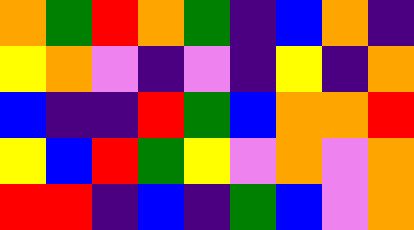[["orange", "green", "red", "orange", "green", "indigo", "blue", "orange", "indigo"], ["yellow", "orange", "violet", "indigo", "violet", "indigo", "yellow", "indigo", "orange"], ["blue", "indigo", "indigo", "red", "green", "blue", "orange", "orange", "red"], ["yellow", "blue", "red", "green", "yellow", "violet", "orange", "violet", "orange"], ["red", "red", "indigo", "blue", "indigo", "green", "blue", "violet", "orange"]]